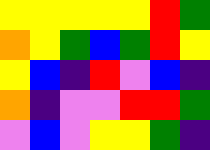[["yellow", "yellow", "yellow", "yellow", "yellow", "red", "green"], ["orange", "yellow", "green", "blue", "green", "red", "yellow"], ["yellow", "blue", "indigo", "red", "violet", "blue", "indigo"], ["orange", "indigo", "violet", "violet", "red", "red", "green"], ["violet", "blue", "violet", "yellow", "yellow", "green", "indigo"]]